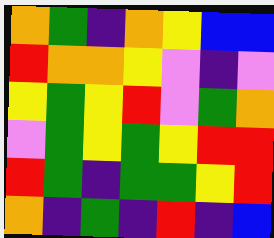[["orange", "green", "indigo", "orange", "yellow", "blue", "blue"], ["red", "orange", "orange", "yellow", "violet", "indigo", "violet"], ["yellow", "green", "yellow", "red", "violet", "green", "orange"], ["violet", "green", "yellow", "green", "yellow", "red", "red"], ["red", "green", "indigo", "green", "green", "yellow", "red"], ["orange", "indigo", "green", "indigo", "red", "indigo", "blue"]]